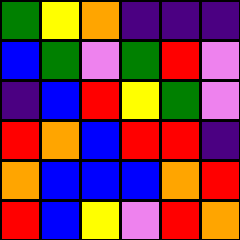[["green", "yellow", "orange", "indigo", "indigo", "indigo"], ["blue", "green", "violet", "green", "red", "violet"], ["indigo", "blue", "red", "yellow", "green", "violet"], ["red", "orange", "blue", "red", "red", "indigo"], ["orange", "blue", "blue", "blue", "orange", "red"], ["red", "blue", "yellow", "violet", "red", "orange"]]